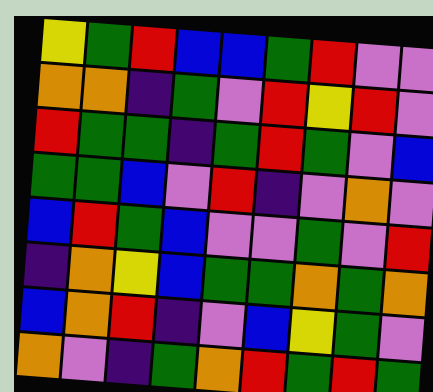[["yellow", "green", "red", "blue", "blue", "green", "red", "violet", "violet"], ["orange", "orange", "indigo", "green", "violet", "red", "yellow", "red", "violet"], ["red", "green", "green", "indigo", "green", "red", "green", "violet", "blue"], ["green", "green", "blue", "violet", "red", "indigo", "violet", "orange", "violet"], ["blue", "red", "green", "blue", "violet", "violet", "green", "violet", "red"], ["indigo", "orange", "yellow", "blue", "green", "green", "orange", "green", "orange"], ["blue", "orange", "red", "indigo", "violet", "blue", "yellow", "green", "violet"], ["orange", "violet", "indigo", "green", "orange", "red", "green", "red", "green"]]